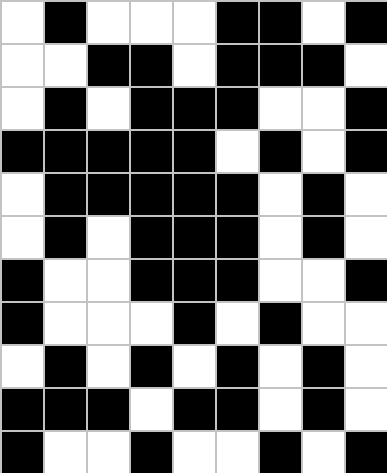[["white", "black", "white", "white", "white", "black", "black", "white", "black"], ["white", "white", "black", "black", "white", "black", "black", "black", "white"], ["white", "black", "white", "black", "black", "black", "white", "white", "black"], ["black", "black", "black", "black", "black", "white", "black", "white", "black"], ["white", "black", "black", "black", "black", "black", "white", "black", "white"], ["white", "black", "white", "black", "black", "black", "white", "black", "white"], ["black", "white", "white", "black", "black", "black", "white", "white", "black"], ["black", "white", "white", "white", "black", "white", "black", "white", "white"], ["white", "black", "white", "black", "white", "black", "white", "black", "white"], ["black", "black", "black", "white", "black", "black", "white", "black", "white"], ["black", "white", "white", "black", "white", "white", "black", "white", "black"]]